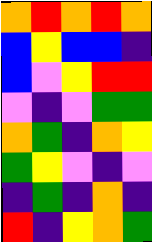[["orange", "red", "orange", "red", "orange"], ["blue", "yellow", "blue", "blue", "indigo"], ["blue", "violet", "yellow", "red", "red"], ["violet", "indigo", "violet", "green", "green"], ["orange", "green", "indigo", "orange", "yellow"], ["green", "yellow", "violet", "indigo", "violet"], ["indigo", "green", "indigo", "orange", "indigo"], ["red", "indigo", "yellow", "orange", "green"]]